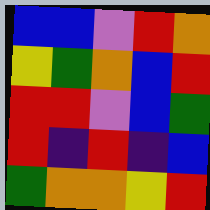[["blue", "blue", "violet", "red", "orange"], ["yellow", "green", "orange", "blue", "red"], ["red", "red", "violet", "blue", "green"], ["red", "indigo", "red", "indigo", "blue"], ["green", "orange", "orange", "yellow", "red"]]